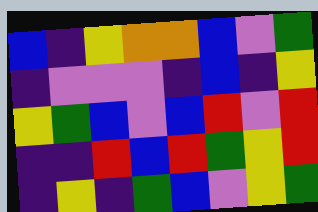[["blue", "indigo", "yellow", "orange", "orange", "blue", "violet", "green"], ["indigo", "violet", "violet", "violet", "indigo", "blue", "indigo", "yellow"], ["yellow", "green", "blue", "violet", "blue", "red", "violet", "red"], ["indigo", "indigo", "red", "blue", "red", "green", "yellow", "red"], ["indigo", "yellow", "indigo", "green", "blue", "violet", "yellow", "green"]]